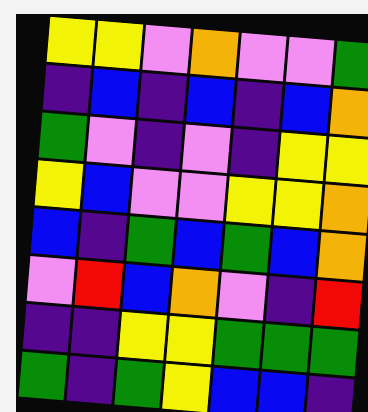[["yellow", "yellow", "violet", "orange", "violet", "violet", "green"], ["indigo", "blue", "indigo", "blue", "indigo", "blue", "orange"], ["green", "violet", "indigo", "violet", "indigo", "yellow", "yellow"], ["yellow", "blue", "violet", "violet", "yellow", "yellow", "orange"], ["blue", "indigo", "green", "blue", "green", "blue", "orange"], ["violet", "red", "blue", "orange", "violet", "indigo", "red"], ["indigo", "indigo", "yellow", "yellow", "green", "green", "green"], ["green", "indigo", "green", "yellow", "blue", "blue", "indigo"]]